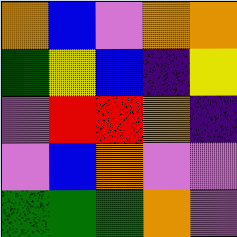[["orange", "blue", "violet", "orange", "orange"], ["green", "yellow", "blue", "indigo", "yellow"], ["violet", "red", "red", "orange", "indigo"], ["violet", "blue", "orange", "violet", "violet"], ["green", "green", "green", "orange", "violet"]]